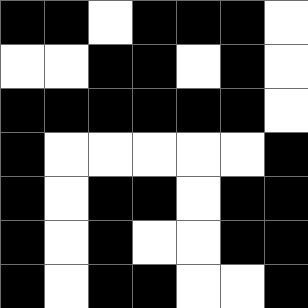[["black", "black", "white", "black", "black", "black", "white"], ["white", "white", "black", "black", "white", "black", "white"], ["black", "black", "black", "black", "black", "black", "white"], ["black", "white", "white", "white", "white", "white", "black"], ["black", "white", "black", "black", "white", "black", "black"], ["black", "white", "black", "white", "white", "black", "black"], ["black", "white", "black", "black", "white", "white", "black"]]